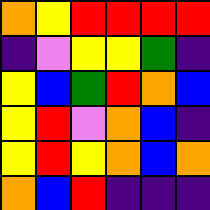[["orange", "yellow", "red", "red", "red", "red"], ["indigo", "violet", "yellow", "yellow", "green", "indigo"], ["yellow", "blue", "green", "red", "orange", "blue"], ["yellow", "red", "violet", "orange", "blue", "indigo"], ["yellow", "red", "yellow", "orange", "blue", "orange"], ["orange", "blue", "red", "indigo", "indigo", "indigo"]]